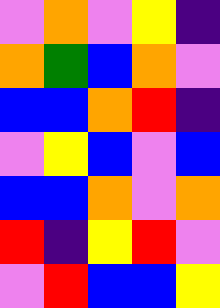[["violet", "orange", "violet", "yellow", "indigo"], ["orange", "green", "blue", "orange", "violet"], ["blue", "blue", "orange", "red", "indigo"], ["violet", "yellow", "blue", "violet", "blue"], ["blue", "blue", "orange", "violet", "orange"], ["red", "indigo", "yellow", "red", "violet"], ["violet", "red", "blue", "blue", "yellow"]]